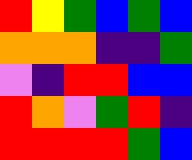[["red", "yellow", "green", "blue", "green", "blue"], ["orange", "orange", "orange", "indigo", "indigo", "green"], ["violet", "indigo", "red", "red", "blue", "blue"], ["red", "orange", "violet", "green", "red", "indigo"], ["red", "red", "red", "red", "green", "blue"]]